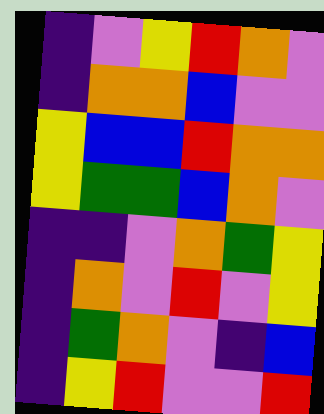[["indigo", "violet", "yellow", "red", "orange", "violet"], ["indigo", "orange", "orange", "blue", "violet", "violet"], ["yellow", "blue", "blue", "red", "orange", "orange"], ["yellow", "green", "green", "blue", "orange", "violet"], ["indigo", "indigo", "violet", "orange", "green", "yellow"], ["indigo", "orange", "violet", "red", "violet", "yellow"], ["indigo", "green", "orange", "violet", "indigo", "blue"], ["indigo", "yellow", "red", "violet", "violet", "red"]]